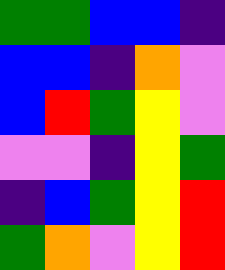[["green", "green", "blue", "blue", "indigo"], ["blue", "blue", "indigo", "orange", "violet"], ["blue", "red", "green", "yellow", "violet"], ["violet", "violet", "indigo", "yellow", "green"], ["indigo", "blue", "green", "yellow", "red"], ["green", "orange", "violet", "yellow", "red"]]